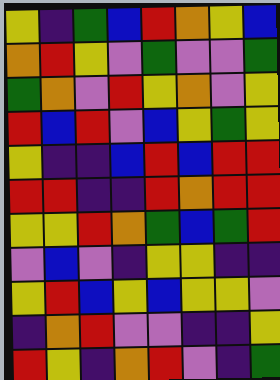[["yellow", "indigo", "green", "blue", "red", "orange", "yellow", "blue"], ["orange", "red", "yellow", "violet", "green", "violet", "violet", "green"], ["green", "orange", "violet", "red", "yellow", "orange", "violet", "yellow"], ["red", "blue", "red", "violet", "blue", "yellow", "green", "yellow"], ["yellow", "indigo", "indigo", "blue", "red", "blue", "red", "red"], ["red", "red", "indigo", "indigo", "red", "orange", "red", "red"], ["yellow", "yellow", "red", "orange", "green", "blue", "green", "red"], ["violet", "blue", "violet", "indigo", "yellow", "yellow", "indigo", "indigo"], ["yellow", "red", "blue", "yellow", "blue", "yellow", "yellow", "violet"], ["indigo", "orange", "red", "violet", "violet", "indigo", "indigo", "yellow"], ["red", "yellow", "indigo", "orange", "red", "violet", "indigo", "green"]]